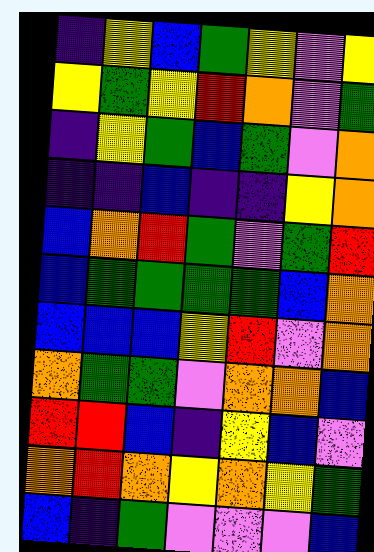[["indigo", "yellow", "blue", "green", "yellow", "violet", "yellow"], ["yellow", "green", "yellow", "red", "orange", "violet", "green"], ["indigo", "yellow", "green", "blue", "green", "violet", "orange"], ["indigo", "indigo", "blue", "indigo", "indigo", "yellow", "orange"], ["blue", "orange", "red", "green", "violet", "green", "red"], ["blue", "green", "green", "green", "green", "blue", "orange"], ["blue", "blue", "blue", "yellow", "red", "violet", "orange"], ["orange", "green", "green", "violet", "orange", "orange", "blue"], ["red", "red", "blue", "indigo", "yellow", "blue", "violet"], ["orange", "red", "orange", "yellow", "orange", "yellow", "green"], ["blue", "indigo", "green", "violet", "violet", "violet", "blue"]]